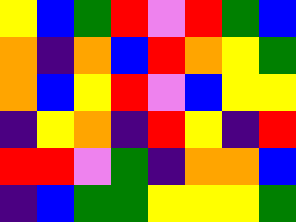[["yellow", "blue", "green", "red", "violet", "red", "green", "blue"], ["orange", "indigo", "orange", "blue", "red", "orange", "yellow", "green"], ["orange", "blue", "yellow", "red", "violet", "blue", "yellow", "yellow"], ["indigo", "yellow", "orange", "indigo", "red", "yellow", "indigo", "red"], ["red", "red", "violet", "green", "indigo", "orange", "orange", "blue"], ["indigo", "blue", "green", "green", "yellow", "yellow", "yellow", "green"]]